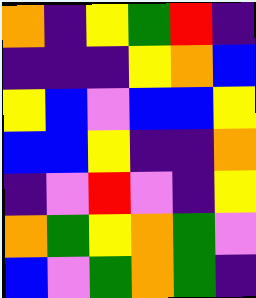[["orange", "indigo", "yellow", "green", "red", "indigo"], ["indigo", "indigo", "indigo", "yellow", "orange", "blue"], ["yellow", "blue", "violet", "blue", "blue", "yellow"], ["blue", "blue", "yellow", "indigo", "indigo", "orange"], ["indigo", "violet", "red", "violet", "indigo", "yellow"], ["orange", "green", "yellow", "orange", "green", "violet"], ["blue", "violet", "green", "orange", "green", "indigo"]]